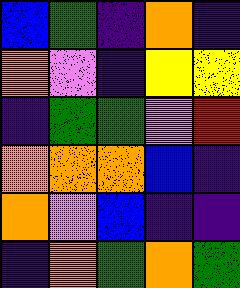[["blue", "green", "indigo", "orange", "indigo"], ["orange", "violet", "indigo", "yellow", "yellow"], ["indigo", "green", "green", "violet", "red"], ["orange", "orange", "orange", "blue", "indigo"], ["orange", "violet", "blue", "indigo", "indigo"], ["indigo", "orange", "green", "orange", "green"]]